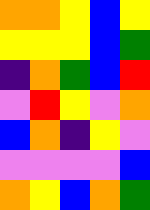[["orange", "orange", "yellow", "blue", "yellow"], ["yellow", "yellow", "yellow", "blue", "green"], ["indigo", "orange", "green", "blue", "red"], ["violet", "red", "yellow", "violet", "orange"], ["blue", "orange", "indigo", "yellow", "violet"], ["violet", "violet", "violet", "violet", "blue"], ["orange", "yellow", "blue", "orange", "green"]]